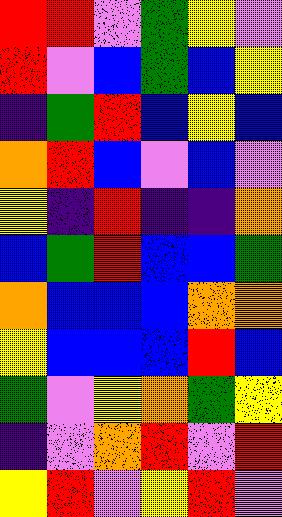[["red", "red", "violet", "green", "yellow", "violet"], ["red", "violet", "blue", "green", "blue", "yellow"], ["indigo", "green", "red", "blue", "yellow", "blue"], ["orange", "red", "blue", "violet", "blue", "violet"], ["yellow", "indigo", "red", "indigo", "indigo", "orange"], ["blue", "green", "red", "blue", "blue", "green"], ["orange", "blue", "blue", "blue", "orange", "orange"], ["yellow", "blue", "blue", "blue", "red", "blue"], ["green", "violet", "yellow", "orange", "green", "yellow"], ["indigo", "violet", "orange", "red", "violet", "red"], ["yellow", "red", "violet", "yellow", "red", "violet"]]